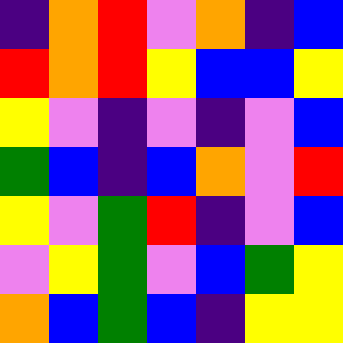[["indigo", "orange", "red", "violet", "orange", "indigo", "blue"], ["red", "orange", "red", "yellow", "blue", "blue", "yellow"], ["yellow", "violet", "indigo", "violet", "indigo", "violet", "blue"], ["green", "blue", "indigo", "blue", "orange", "violet", "red"], ["yellow", "violet", "green", "red", "indigo", "violet", "blue"], ["violet", "yellow", "green", "violet", "blue", "green", "yellow"], ["orange", "blue", "green", "blue", "indigo", "yellow", "yellow"]]